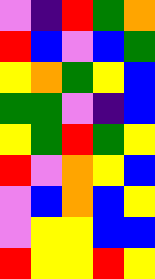[["violet", "indigo", "red", "green", "orange"], ["red", "blue", "violet", "blue", "green"], ["yellow", "orange", "green", "yellow", "blue"], ["green", "green", "violet", "indigo", "blue"], ["yellow", "green", "red", "green", "yellow"], ["red", "violet", "orange", "yellow", "blue"], ["violet", "blue", "orange", "blue", "yellow"], ["violet", "yellow", "yellow", "blue", "blue"], ["red", "yellow", "yellow", "red", "yellow"]]